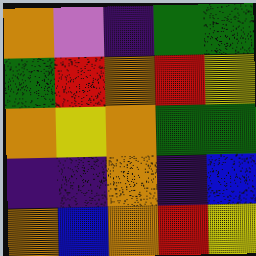[["orange", "violet", "indigo", "green", "green"], ["green", "red", "orange", "red", "yellow"], ["orange", "yellow", "orange", "green", "green"], ["indigo", "indigo", "orange", "indigo", "blue"], ["orange", "blue", "orange", "red", "yellow"]]